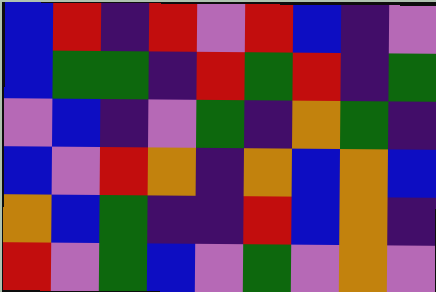[["blue", "red", "indigo", "red", "violet", "red", "blue", "indigo", "violet"], ["blue", "green", "green", "indigo", "red", "green", "red", "indigo", "green"], ["violet", "blue", "indigo", "violet", "green", "indigo", "orange", "green", "indigo"], ["blue", "violet", "red", "orange", "indigo", "orange", "blue", "orange", "blue"], ["orange", "blue", "green", "indigo", "indigo", "red", "blue", "orange", "indigo"], ["red", "violet", "green", "blue", "violet", "green", "violet", "orange", "violet"]]